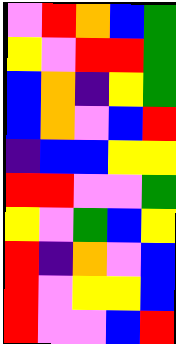[["violet", "red", "orange", "blue", "green"], ["yellow", "violet", "red", "red", "green"], ["blue", "orange", "indigo", "yellow", "green"], ["blue", "orange", "violet", "blue", "red"], ["indigo", "blue", "blue", "yellow", "yellow"], ["red", "red", "violet", "violet", "green"], ["yellow", "violet", "green", "blue", "yellow"], ["red", "indigo", "orange", "violet", "blue"], ["red", "violet", "yellow", "yellow", "blue"], ["red", "violet", "violet", "blue", "red"]]